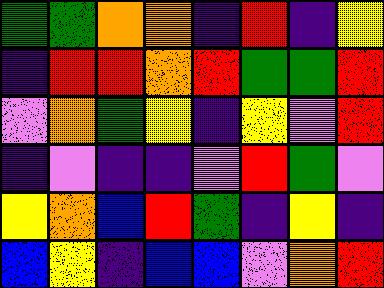[["green", "green", "orange", "orange", "indigo", "red", "indigo", "yellow"], ["indigo", "red", "red", "orange", "red", "green", "green", "red"], ["violet", "orange", "green", "yellow", "indigo", "yellow", "violet", "red"], ["indigo", "violet", "indigo", "indigo", "violet", "red", "green", "violet"], ["yellow", "orange", "blue", "red", "green", "indigo", "yellow", "indigo"], ["blue", "yellow", "indigo", "blue", "blue", "violet", "orange", "red"]]